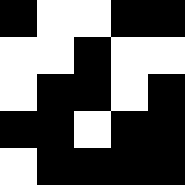[["black", "white", "white", "black", "black"], ["white", "white", "black", "white", "white"], ["white", "black", "black", "white", "black"], ["black", "black", "white", "black", "black"], ["white", "black", "black", "black", "black"]]